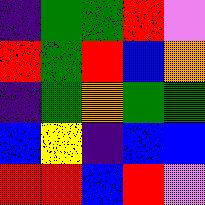[["indigo", "green", "green", "red", "violet"], ["red", "green", "red", "blue", "orange"], ["indigo", "green", "orange", "green", "green"], ["blue", "yellow", "indigo", "blue", "blue"], ["red", "red", "blue", "red", "violet"]]